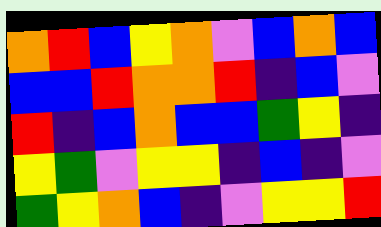[["orange", "red", "blue", "yellow", "orange", "violet", "blue", "orange", "blue"], ["blue", "blue", "red", "orange", "orange", "red", "indigo", "blue", "violet"], ["red", "indigo", "blue", "orange", "blue", "blue", "green", "yellow", "indigo"], ["yellow", "green", "violet", "yellow", "yellow", "indigo", "blue", "indigo", "violet"], ["green", "yellow", "orange", "blue", "indigo", "violet", "yellow", "yellow", "red"]]